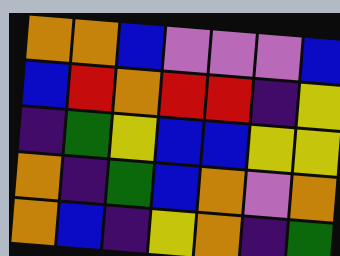[["orange", "orange", "blue", "violet", "violet", "violet", "blue"], ["blue", "red", "orange", "red", "red", "indigo", "yellow"], ["indigo", "green", "yellow", "blue", "blue", "yellow", "yellow"], ["orange", "indigo", "green", "blue", "orange", "violet", "orange"], ["orange", "blue", "indigo", "yellow", "orange", "indigo", "green"]]